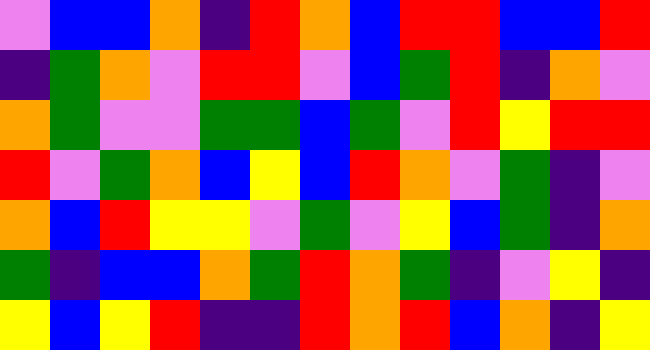[["violet", "blue", "blue", "orange", "indigo", "red", "orange", "blue", "red", "red", "blue", "blue", "red"], ["indigo", "green", "orange", "violet", "red", "red", "violet", "blue", "green", "red", "indigo", "orange", "violet"], ["orange", "green", "violet", "violet", "green", "green", "blue", "green", "violet", "red", "yellow", "red", "red"], ["red", "violet", "green", "orange", "blue", "yellow", "blue", "red", "orange", "violet", "green", "indigo", "violet"], ["orange", "blue", "red", "yellow", "yellow", "violet", "green", "violet", "yellow", "blue", "green", "indigo", "orange"], ["green", "indigo", "blue", "blue", "orange", "green", "red", "orange", "green", "indigo", "violet", "yellow", "indigo"], ["yellow", "blue", "yellow", "red", "indigo", "indigo", "red", "orange", "red", "blue", "orange", "indigo", "yellow"]]